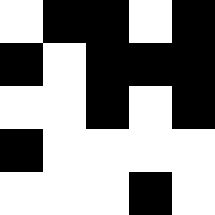[["white", "black", "black", "white", "black"], ["black", "white", "black", "black", "black"], ["white", "white", "black", "white", "black"], ["black", "white", "white", "white", "white"], ["white", "white", "white", "black", "white"]]